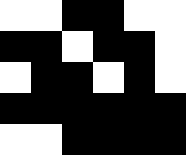[["white", "white", "black", "black", "white", "white"], ["black", "black", "white", "black", "black", "white"], ["white", "black", "black", "white", "black", "white"], ["black", "black", "black", "black", "black", "black"], ["white", "white", "black", "black", "black", "black"]]